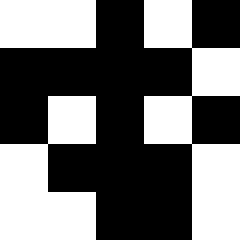[["white", "white", "black", "white", "black"], ["black", "black", "black", "black", "white"], ["black", "white", "black", "white", "black"], ["white", "black", "black", "black", "white"], ["white", "white", "black", "black", "white"]]